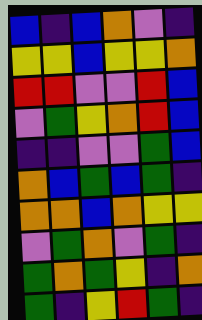[["blue", "indigo", "blue", "orange", "violet", "indigo"], ["yellow", "yellow", "blue", "yellow", "yellow", "orange"], ["red", "red", "violet", "violet", "red", "blue"], ["violet", "green", "yellow", "orange", "red", "blue"], ["indigo", "indigo", "violet", "violet", "green", "blue"], ["orange", "blue", "green", "blue", "green", "indigo"], ["orange", "orange", "blue", "orange", "yellow", "yellow"], ["violet", "green", "orange", "violet", "green", "indigo"], ["green", "orange", "green", "yellow", "indigo", "orange"], ["green", "indigo", "yellow", "red", "green", "indigo"]]